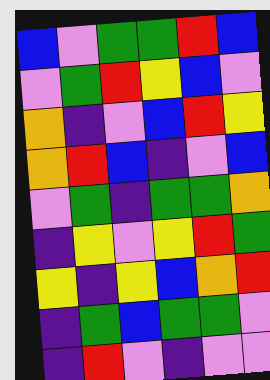[["blue", "violet", "green", "green", "red", "blue"], ["violet", "green", "red", "yellow", "blue", "violet"], ["orange", "indigo", "violet", "blue", "red", "yellow"], ["orange", "red", "blue", "indigo", "violet", "blue"], ["violet", "green", "indigo", "green", "green", "orange"], ["indigo", "yellow", "violet", "yellow", "red", "green"], ["yellow", "indigo", "yellow", "blue", "orange", "red"], ["indigo", "green", "blue", "green", "green", "violet"], ["indigo", "red", "violet", "indigo", "violet", "violet"]]